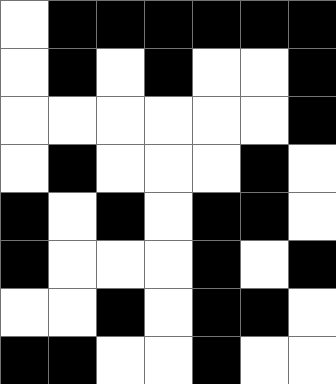[["white", "black", "black", "black", "black", "black", "black"], ["white", "black", "white", "black", "white", "white", "black"], ["white", "white", "white", "white", "white", "white", "black"], ["white", "black", "white", "white", "white", "black", "white"], ["black", "white", "black", "white", "black", "black", "white"], ["black", "white", "white", "white", "black", "white", "black"], ["white", "white", "black", "white", "black", "black", "white"], ["black", "black", "white", "white", "black", "white", "white"]]